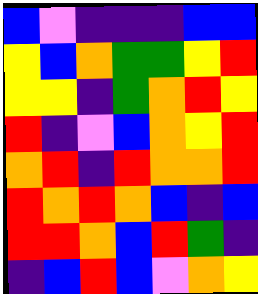[["blue", "violet", "indigo", "indigo", "indigo", "blue", "blue"], ["yellow", "blue", "orange", "green", "green", "yellow", "red"], ["yellow", "yellow", "indigo", "green", "orange", "red", "yellow"], ["red", "indigo", "violet", "blue", "orange", "yellow", "red"], ["orange", "red", "indigo", "red", "orange", "orange", "red"], ["red", "orange", "red", "orange", "blue", "indigo", "blue"], ["red", "red", "orange", "blue", "red", "green", "indigo"], ["indigo", "blue", "red", "blue", "violet", "orange", "yellow"]]